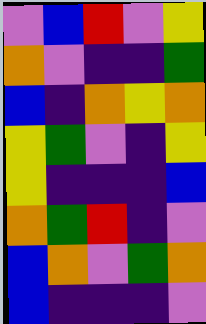[["violet", "blue", "red", "violet", "yellow"], ["orange", "violet", "indigo", "indigo", "green"], ["blue", "indigo", "orange", "yellow", "orange"], ["yellow", "green", "violet", "indigo", "yellow"], ["yellow", "indigo", "indigo", "indigo", "blue"], ["orange", "green", "red", "indigo", "violet"], ["blue", "orange", "violet", "green", "orange"], ["blue", "indigo", "indigo", "indigo", "violet"]]